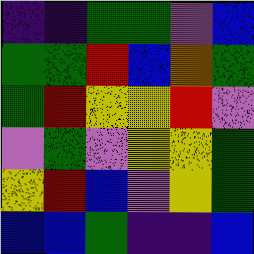[["indigo", "indigo", "green", "green", "violet", "blue"], ["green", "green", "red", "blue", "orange", "green"], ["green", "red", "yellow", "yellow", "red", "violet"], ["violet", "green", "violet", "yellow", "yellow", "green"], ["yellow", "red", "blue", "violet", "yellow", "green"], ["blue", "blue", "green", "indigo", "indigo", "blue"]]